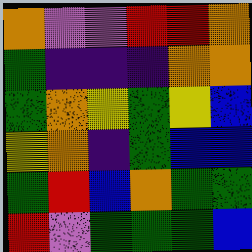[["orange", "violet", "violet", "red", "red", "orange"], ["green", "indigo", "indigo", "indigo", "orange", "orange"], ["green", "orange", "yellow", "green", "yellow", "blue"], ["yellow", "orange", "indigo", "green", "blue", "blue"], ["green", "red", "blue", "orange", "green", "green"], ["red", "violet", "green", "green", "green", "blue"]]